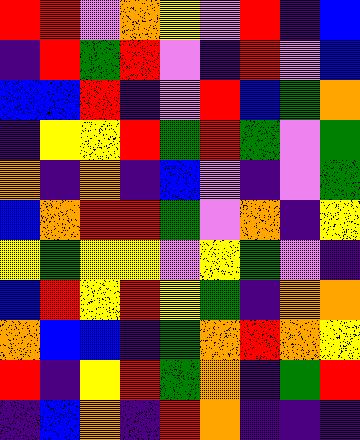[["red", "red", "violet", "orange", "yellow", "violet", "red", "indigo", "blue"], ["indigo", "red", "green", "red", "violet", "indigo", "red", "violet", "blue"], ["blue", "blue", "red", "indigo", "violet", "red", "blue", "green", "orange"], ["indigo", "yellow", "yellow", "red", "green", "red", "green", "violet", "green"], ["orange", "indigo", "orange", "indigo", "blue", "violet", "indigo", "violet", "green"], ["blue", "orange", "red", "red", "green", "violet", "orange", "indigo", "yellow"], ["yellow", "green", "yellow", "yellow", "violet", "yellow", "green", "violet", "indigo"], ["blue", "red", "yellow", "red", "yellow", "green", "indigo", "orange", "orange"], ["orange", "blue", "blue", "indigo", "green", "orange", "red", "orange", "yellow"], ["red", "indigo", "yellow", "red", "green", "orange", "indigo", "green", "red"], ["indigo", "blue", "orange", "indigo", "red", "orange", "indigo", "indigo", "indigo"]]